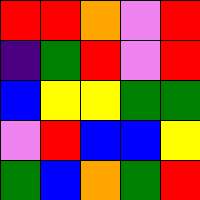[["red", "red", "orange", "violet", "red"], ["indigo", "green", "red", "violet", "red"], ["blue", "yellow", "yellow", "green", "green"], ["violet", "red", "blue", "blue", "yellow"], ["green", "blue", "orange", "green", "red"]]